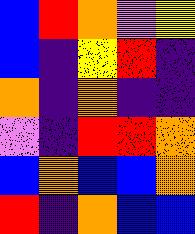[["blue", "red", "orange", "violet", "yellow"], ["blue", "indigo", "yellow", "red", "indigo"], ["orange", "indigo", "orange", "indigo", "indigo"], ["violet", "indigo", "red", "red", "orange"], ["blue", "orange", "blue", "blue", "orange"], ["red", "indigo", "orange", "blue", "blue"]]